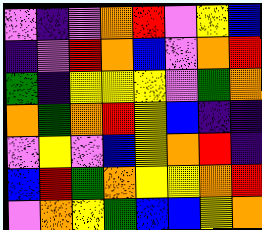[["violet", "indigo", "violet", "orange", "red", "violet", "yellow", "blue"], ["indigo", "violet", "red", "orange", "blue", "violet", "orange", "red"], ["green", "indigo", "yellow", "yellow", "yellow", "violet", "green", "orange"], ["orange", "green", "orange", "red", "yellow", "blue", "indigo", "indigo"], ["violet", "yellow", "violet", "blue", "yellow", "orange", "red", "indigo"], ["blue", "red", "green", "orange", "yellow", "yellow", "orange", "red"], ["violet", "orange", "yellow", "green", "blue", "blue", "yellow", "orange"]]